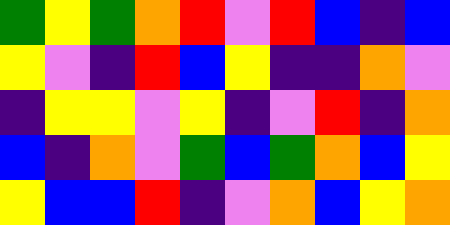[["green", "yellow", "green", "orange", "red", "violet", "red", "blue", "indigo", "blue"], ["yellow", "violet", "indigo", "red", "blue", "yellow", "indigo", "indigo", "orange", "violet"], ["indigo", "yellow", "yellow", "violet", "yellow", "indigo", "violet", "red", "indigo", "orange"], ["blue", "indigo", "orange", "violet", "green", "blue", "green", "orange", "blue", "yellow"], ["yellow", "blue", "blue", "red", "indigo", "violet", "orange", "blue", "yellow", "orange"]]